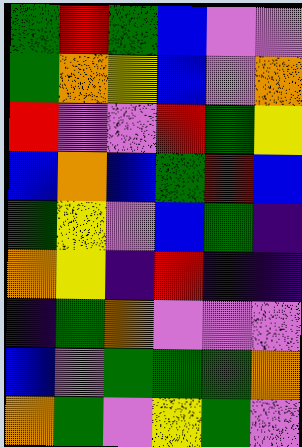[["green", "red", "green", "blue", "violet", "violet"], ["green", "orange", "yellow", "blue", "violet", "orange"], ["red", "violet", "violet", "red", "green", "yellow"], ["blue", "orange", "blue", "green", "red", "blue"], ["green", "yellow", "violet", "blue", "green", "indigo"], ["orange", "yellow", "indigo", "red", "indigo", "indigo"], ["indigo", "green", "orange", "violet", "violet", "violet"], ["blue", "violet", "green", "green", "green", "orange"], ["orange", "green", "violet", "yellow", "green", "violet"]]